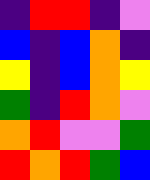[["indigo", "red", "red", "indigo", "violet"], ["blue", "indigo", "blue", "orange", "indigo"], ["yellow", "indigo", "blue", "orange", "yellow"], ["green", "indigo", "red", "orange", "violet"], ["orange", "red", "violet", "violet", "green"], ["red", "orange", "red", "green", "blue"]]